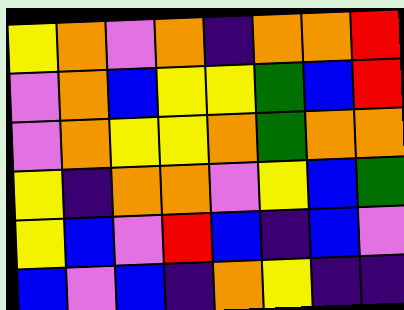[["yellow", "orange", "violet", "orange", "indigo", "orange", "orange", "red"], ["violet", "orange", "blue", "yellow", "yellow", "green", "blue", "red"], ["violet", "orange", "yellow", "yellow", "orange", "green", "orange", "orange"], ["yellow", "indigo", "orange", "orange", "violet", "yellow", "blue", "green"], ["yellow", "blue", "violet", "red", "blue", "indigo", "blue", "violet"], ["blue", "violet", "blue", "indigo", "orange", "yellow", "indigo", "indigo"]]